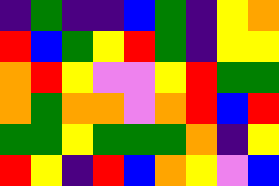[["indigo", "green", "indigo", "indigo", "blue", "green", "indigo", "yellow", "orange"], ["red", "blue", "green", "yellow", "red", "green", "indigo", "yellow", "yellow"], ["orange", "red", "yellow", "violet", "violet", "yellow", "red", "green", "green"], ["orange", "green", "orange", "orange", "violet", "orange", "red", "blue", "red"], ["green", "green", "yellow", "green", "green", "green", "orange", "indigo", "yellow"], ["red", "yellow", "indigo", "red", "blue", "orange", "yellow", "violet", "blue"]]